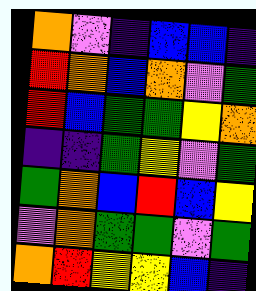[["orange", "violet", "indigo", "blue", "blue", "indigo"], ["red", "orange", "blue", "orange", "violet", "green"], ["red", "blue", "green", "green", "yellow", "orange"], ["indigo", "indigo", "green", "yellow", "violet", "green"], ["green", "orange", "blue", "red", "blue", "yellow"], ["violet", "orange", "green", "green", "violet", "green"], ["orange", "red", "yellow", "yellow", "blue", "indigo"]]